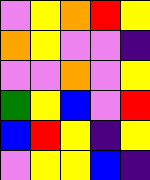[["violet", "yellow", "orange", "red", "yellow"], ["orange", "yellow", "violet", "violet", "indigo"], ["violet", "violet", "orange", "violet", "yellow"], ["green", "yellow", "blue", "violet", "red"], ["blue", "red", "yellow", "indigo", "yellow"], ["violet", "yellow", "yellow", "blue", "indigo"]]